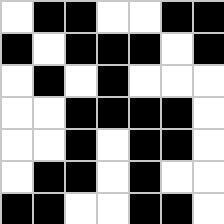[["white", "black", "black", "white", "white", "black", "black"], ["black", "white", "black", "black", "black", "white", "black"], ["white", "black", "white", "black", "white", "white", "white"], ["white", "white", "black", "black", "black", "black", "white"], ["white", "white", "black", "white", "black", "black", "white"], ["white", "black", "black", "white", "black", "white", "white"], ["black", "black", "white", "white", "black", "black", "white"]]